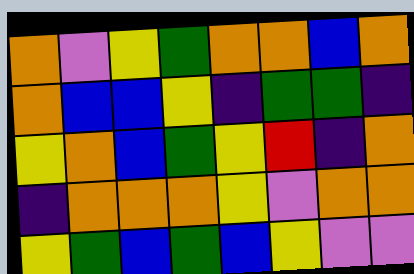[["orange", "violet", "yellow", "green", "orange", "orange", "blue", "orange"], ["orange", "blue", "blue", "yellow", "indigo", "green", "green", "indigo"], ["yellow", "orange", "blue", "green", "yellow", "red", "indigo", "orange"], ["indigo", "orange", "orange", "orange", "yellow", "violet", "orange", "orange"], ["yellow", "green", "blue", "green", "blue", "yellow", "violet", "violet"]]